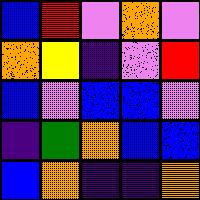[["blue", "red", "violet", "orange", "violet"], ["orange", "yellow", "indigo", "violet", "red"], ["blue", "violet", "blue", "blue", "violet"], ["indigo", "green", "orange", "blue", "blue"], ["blue", "orange", "indigo", "indigo", "orange"]]